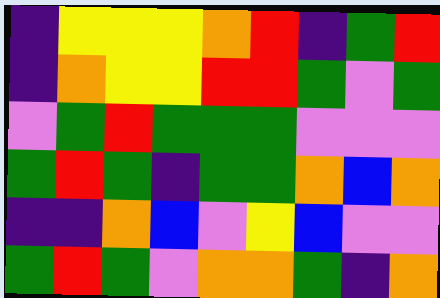[["indigo", "yellow", "yellow", "yellow", "orange", "red", "indigo", "green", "red"], ["indigo", "orange", "yellow", "yellow", "red", "red", "green", "violet", "green"], ["violet", "green", "red", "green", "green", "green", "violet", "violet", "violet"], ["green", "red", "green", "indigo", "green", "green", "orange", "blue", "orange"], ["indigo", "indigo", "orange", "blue", "violet", "yellow", "blue", "violet", "violet"], ["green", "red", "green", "violet", "orange", "orange", "green", "indigo", "orange"]]